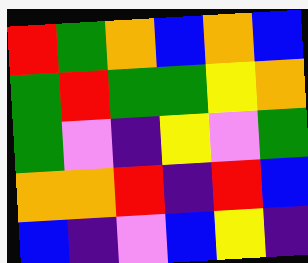[["red", "green", "orange", "blue", "orange", "blue"], ["green", "red", "green", "green", "yellow", "orange"], ["green", "violet", "indigo", "yellow", "violet", "green"], ["orange", "orange", "red", "indigo", "red", "blue"], ["blue", "indigo", "violet", "blue", "yellow", "indigo"]]